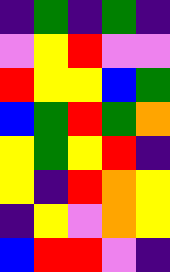[["indigo", "green", "indigo", "green", "indigo"], ["violet", "yellow", "red", "violet", "violet"], ["red", "yellow", "yellow", "blue", "green"], ["blue", "green", "red", "green", "orange"], ["yellow", "green", "yellow", "red", "indigo"], ["yellow", "indigo", "red", "orange", "yellow"], ["indigo", "yellow", "violet", "orange", "yellow"], ["blue", "red", "red", "violet", "indigo"]]